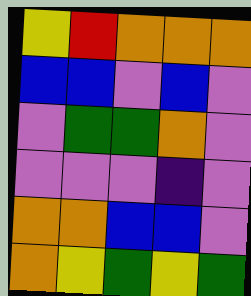[["yellow", "red", "orange", "orange", "orange"], ["blue", "blue", "violet", "blue", "violet"], ["violet", "green", "green", "orange", "violet"], ["violet", "violet", "violet", "indigo", "violet"], ["orange", "orange", "blue", "blue", "violet"], ["orange", "yellow", "green", "yellow", "green"]]